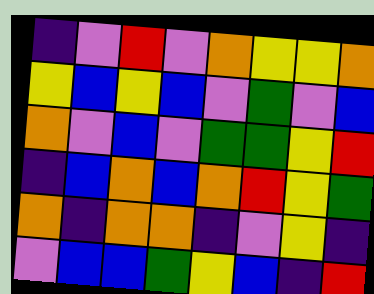[["indigo", "violet", "red", "violet", "orange", "yellow", "yellow", "orange"], ["yellow", "blue", "yellow", "blue", "violet", "green", "violet", "blue"], ["orange", "violet", "blue", "violet", "green", "green", "yellow", "red"], ["indigo", "blue", "orange", "blue", "orange", "red", "yellow", "green"], ["orange", "indigo", "orange", "orange", "indigo", "violet", "yellow", "indigo"], ["violet", "blue", "blue", "green", "yellow", "blue", "indigo", "red"]]